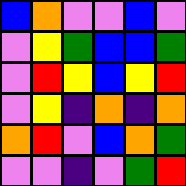[["blue", "orange", "violet", "violet", "blue", "violet"], ["violet", "yellow", "green", "blue", "blue", "green"], ["violet", "red", "yellow", "blue", "yellow", "red"], ["violet", "yellow", "indigo", "orange", "indigo", "orange"], ["orange", "red", "violet", "blue", "orange", "green"], ["violet", "violet", "indigo", "violet", "green", "red"]]